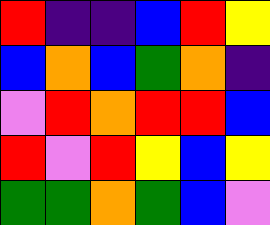[["red", "indigo", "indigo", "blue", "red", "yellow"], ["blue", "orange", "blue", "green", "orange", "indigo"], ["violet", "red", "orange", "red", "red", "blue"], ["red", "violet", "red", "yellow", "blue", "yellow"], ["green", "green", "orange", "green", "blue", "violet"]]